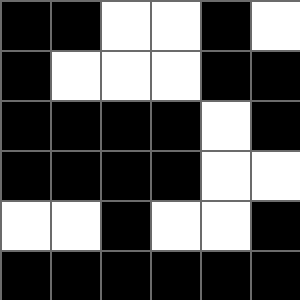[["black", "black", "white", "white", "black", "white"], ["black", "white", "white", "white", "black", "black"], ["black", "black", "black", "black", "white", "black"], ["black", "black", "black", "black", "white", "white"], ["white", "white", "black", "white", "white", "black"], ["black", "black", "black", "black", "black", "black"]]